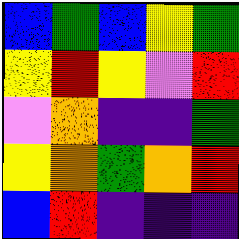[["blue", "green", "blue", "yellow", "green"], ["yellow", "red", "yellow", "violet", "red"], ["violet", "orange", "indigo", "indigo", "green"], ["yellow", "orange", "green", "orange", "red"], ["blue", "red", "indigo", "indigo", "indigo"]]